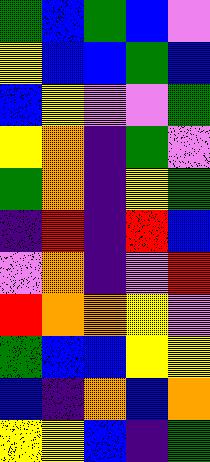[["green", "blue", "green", "blue", "violet"], ["yellow", "blue", "blue", "green", "blue"], ["blue", "yellow", "violet", "violet", "green"], ["yellow", "orange", "indigo", "green", "violet"], ["green", "orange", "indigo", "yellow", "green"], ["indigo", "red", "indigo", "red", "blue"], ["violet", "orange", "indigo", "violet", "red"], ["red", "orange", "orange", "yellow", "violet"], ["green", "blue", "blue", "yellow", "yellow"], ["blue", "indigo", "orange", "blue", "orange"], ["yellow", "yellow", "blue", "indigo", "green"]]